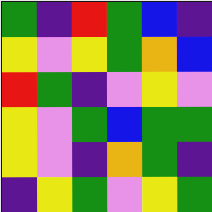[["green", "indigo", "red", "green", "blue", "indigo"], ["yellow", "violet", "yellow", "green", "orange", "blue"], ["red", "green", "indigo", "violet", "yellow", "violet"], ["yellow", "violet", "green", "blue", "green", "green"], ["yellow", "violet", "indigo", "orange", "green", "indigo"], ["indigo", "yellow", "green", "violet", "yellow", "green"]]